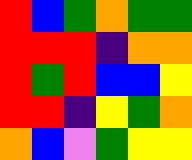[["red", "blue", "green", "orange", "green", "green"], ["red", "red", "red", "indigo", "orange", "orange"], ["red", "green", "red", "blue", "blue", "yellow"], ["red", "red", "indigo", "yellow", "green", "orange"], ["orange", "blue", "violet", "green", "yellow", "yellow"]]